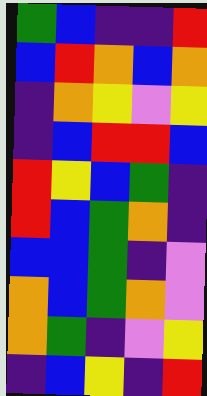[["green", "blue", "indigo", "indigo", "red"], ["blue", "red", "orange", "blue", "orange"], ["indigo", "orange", "yellow", "violet", "yellow"], ["indigo", "blue", "red", "red", "blue"], ["red", "yellow", "blue", "green", "indigo"], ["red", "blue", "green", "orange", "indigo"], ["blue", "blue", "green", "indigo", "violet"], ["orange", "blue", "green", "orange", "violet"], ["orange", "green", "indigo", "violet", "yellow"], ["indigo", "blue", "yellow", "indigo", "red"]]